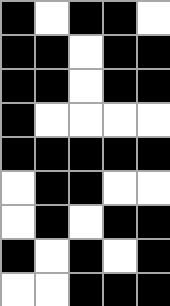[["black", "white", "black", "black", "white"], ["black", "black", "white", "black", "black"], ["black", "black", "white", "black", "black"], ["black", "white", "white", "white", "white"], ["black", "black", "black", "black", "black"], ["white", "black", "black", "white", "white"], ["white", "black", "white", "black", "black"], ["black", "white", "black", "white", "black"], ["white", "white", "black", "black", "black"]]